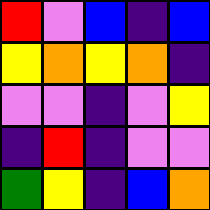[["red", "violet", "blue", "indigo", "blue"], ["yellow", "orange", "yellow", "orange", "indigo"], ["violet", "violet", "indigo", "violet", "yellow"], ["indigo", "red", "indigo", "violet", "violet"], ["green", "yellow", "indigo", "blue", "orange"]]